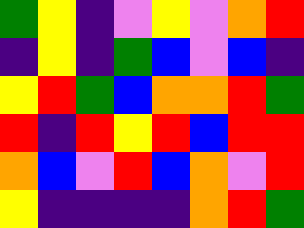[["green", "yellow", "indigo", "violet", "yellow", "violet", "orange", "red"], ["indigo", "yellow", "indigo", "green", "blue", "violet", "blue", "indigo"], ["yellow", "red", "green", "blue", "orange", "orange", "red", "green"], ["red", "indigo", "red", "yellow", "red", "blue", "red", "red"], ["orange", "blue", "violet", "red", "blue", "orange", "violet", "red"], ["yellow", "indigo", "indigo", "indigo", "indigo", "orange", "red", "green"]]